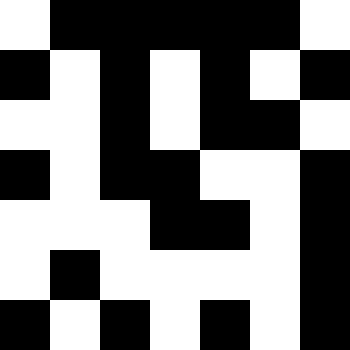[["white", "black", "black", "black", "black", "black", "white"], ["black", "white", "black", "white", "black", "white", "black"], ["white", "white", "black", "white", "black", "black", "white"], ["black", "white", "black", "black", "white", "white", "black"], ["white", "white", "white", "black", "black", "white", "black"], ["white", "black", "white", "white", "white", "white", "black"], ["black", "white", "black", "white", "black", "white", "black"]]